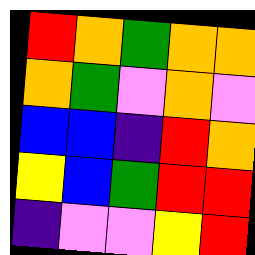[["red", "orange", "green", "orange", "orange"], ["orange", "green", "violet", "orange", "violet"], ["blue", "blue", "indigo", "red", "orange"], ["yellow", "blue", "green", "red", "red"], ["indigo", "violet", "violet", "yellow", "red"]]